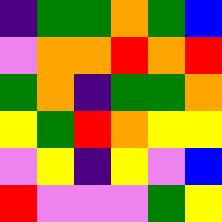[["indigo", "green", "green", "orange", "green", "blue"], ["violet", "orange", "orange", "red", "orange", "red"], ["green", "orange", "indigo", "green", "green", "orange"], ["yellow", "green", "red", "orange", "yellow", "yellow"], ["violet", "yellow", "indigo", "yellow", "violet", "blue"], ["red", "violet", "violet", "violet", "green", "yellow"]]